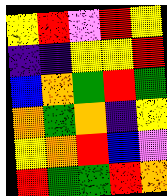[["yellow", "red", "violet", "red", "yellow"], ["indigo", "indigo", "yellow", "yellow", "red"], ["blue", "orange", "green", "red", "green"], ["orange", "green", "orange", "indigo", "yellow"], ["yellow", "orange", "red", "blue", "violet"], ["red", "green", "green", "red", "orange"]]